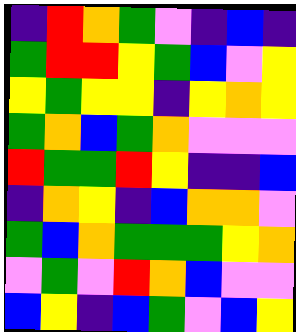[["indigo", "red", "orange", "green", "violet", "indigo", "blue", "indigo"], ["green", "red", "red", "yellow", "green", "blue", "violet", "yellow"], ["yellow", "green", "yellow", "yellow", "indigo", "yellow", "orange", "yellow"], ["green", "orange", "blue", "green", "orange", "violet", "violet", "violet"], ["red", "green", "green", "red", "yellow", "indigo", "indigo", "blue"], ["indigo", "orange", "yellow", "indigo", "blue", "orange", "orange", "violet"], ["green", "blue", "orange", "green", "green", "green", "yellow", "orange"], ["violet", "green", "violet", "red", "orange", "blue", "violet", "violet"], ["blue", "yellow", "indigo", "blue", "green", "violet", "blue", "yellow"]]